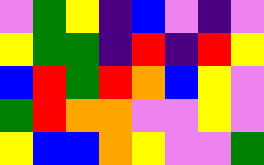[["violet", "green", "yellow", "indigo", "blue", "violet", "indigo", "violet"], ["yellow", "green", "green", "indigo", "red", "indigo", "red", "yellow"], ["blue", "red", "green", "red", "orange", "blue", "yellow", "violet"], ["green", "red", "orange", "orange", "violet", "violet", "yellow", "violet"], ["yellow", "blue", "blue", "orange", "yellow", "violet", "violet", "green"]]